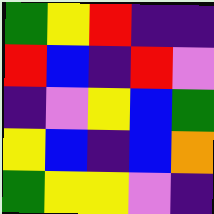[["green", "yellow", "red", "indigo", "indigo"], ["red", "blue", "indigo", "red", "violet"], ["indigo", "violet", "yellow", "blue", "green"], ["yellow", "blue", "indigo", "blue", "orange"], ["green", "yellow", "yellow", "violet", "indigo"]]